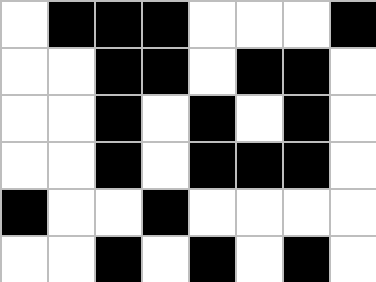[["white", "black", "black", "black", "white", "white", "white", "black"], ["white", "white", "black", "black", "white", "black", "black", "white"], ["white", "white", "black", "white", "black", "white", "black", "white"], ["white", "white", "black", "white", "black", "black", "black", "white"], ["black", "white", "white", "black", "white", "white", "white", "white"], ["white", "white", "black", "white", "black", "white", "black", "white"]]